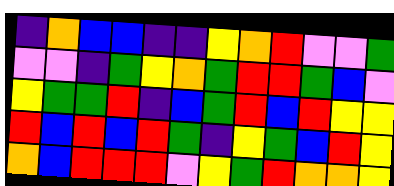[["indigo", "orange", "blue", "blue", "indigo", "indigo", "yellow", "orange", "red", "violet", "violet", "green"], ["violet", "violet", "indigo", "green", "yellow", "orange", "green", "red", "red", "green", "blue", "violet"], ["yellow", "green", "green", "red", "indigo", "blue", "green", "red", "blue", "red", "yellow", "yellow"], ["red", "blue", "red", "blue", "red", "green", "indigo", "yellow", "green", "blue", "red", "yellow"], ["orange", "blue", "red", "red", "red", "violet", "yellow", "green", "red", "orange", "orange", "yellow"]]